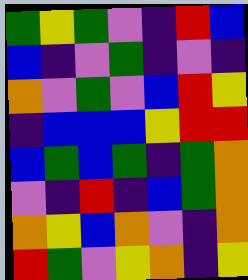[["green", "yellow", "green", "violet", "indigo", "red", "blue"], ["blue", "indigo", "violet", "green", "indigo", "violet", "indigo"], ["orange", "violet", "green", "violet", "blue", "red", "yellow"], ["indigo", "blue", "blue", "blue", "yellow", "red", "red"], ["blue", "green", "blue", "green", "indigo", "green", "orange"], ["violet", "indigo", "red", "indigo", "blue", "green", "orange"], ["orange", "yellow", "blue", "orange", "violet", "indigo", "orange"], ["red", "green", "violet", "yellow", "orange", "indigo", "yellow"]]